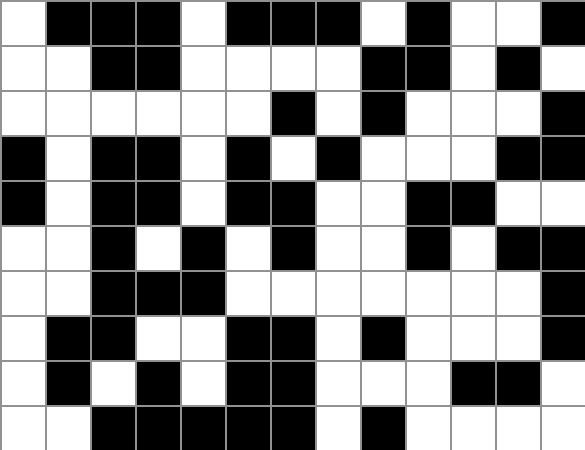[["white", "black", "black", "black", "white", "black", "black", "black", "white", "black", "white", "white", "black"], ["white", "white", "black", "black", "white", "white", "white", "white", "black", "black", "white", "black", "white"], ["white", "white", "white", "white", "white", "white", "black", "white", "black", "white", "white", "white", "black"], ["black", "white", "black", "black", "white", "black", "white", "black", "white", "white", "white", "black", "black"], ["black", "white", "black", "black", "white", "black", "black", "white", "white", "black", "black", "white", "white"], ["white", "white", "black", "white", "black", "white", "black", "white", "white", "black", "white", "black", "black"], ["white", "white", "black", "black", "black", "white", "white", "white", "white", "white", "white", "white", "black"], ["white", "black", "black", "white", "white", "black", "black", "white", "black", "white", "white", "white", "black"], ["white", "black", "white", "black", "white", "black", "black", "white", "white", "white", "black", "black", "white"], ["white", "white", "black", "black", "black", "black", "black", "white", "black", "white", "white", "white", "white"]]